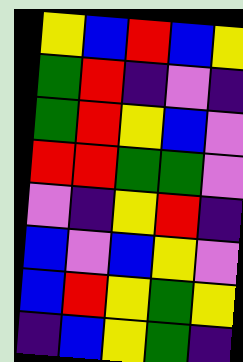[["yellow", "blue", "red", "blue", "yellow"], ["green", "red", "indigo", "violet", "indigo"], ["green", "red", "yellow", "blue", "violet"], ["red", "red", "green", "green", "violet"], ["violet", "indigo", "yellow", "red", "indigo"], ["blue", "violet", "blue", "yellow", "violet"], ["blue", "red", "yellow", "green", "yellow"], ["indigo", "blue", "yellow", "green", "indigo"]]